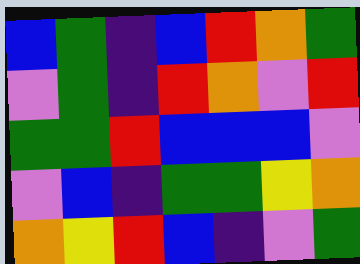[["blue", "green", "indigo", "blue", "red", "orange", "green"], ["violet", "green", "indigo", "red", "orange", "violet", "red"], ["green", "green", "red", "blue", "blue", "blue", "violet"], ["violet", "blue", "indigo", "green", "green", "yellow", "orange"], ["orange", "yellow", "red", "blue", "indigo", "violet", "green"]]